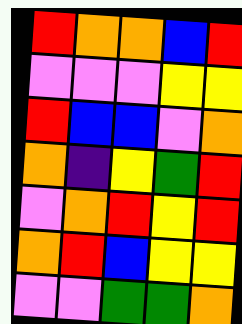[["red", "orange", "orange", "blue", "red"], ["violet", "violet", "violet", "yellow", "yellow"], ["red", "blue", "blue", "violet", "orange"], ["orange", "indigo", "yellow", "green", "red"], ["violet", "orange", "red", "yellow", "red"], ["orange", "red", "blue", "yellow", "yellow"], ["violet", "violet", "green", "green", "orange"]]